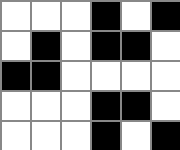[["white", "white", "white", "black", "white", "black"], ["white", "black", "white", "black", "black", "white"], ["black", "black", "white", "white", "white", "white"], ["white", "white", "white", "black", "black", "white"], ["white", "white", "white", "black", "white", "black"]]